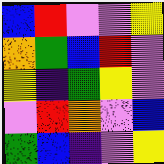[["blue", "red", "violet", "violet", "yellow"], ["orange", "green", "blue", "red", "violet"], ["yellow", "indigo", "green", "yellow", "violet"], ["violet", "red", "orange", "violet", "blue"], ["green", "blue", "indigo", "violet", "yellow"]]